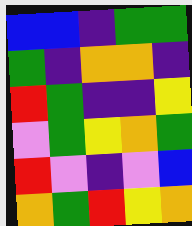[["blue", "blue", "indigo", "green", "green"], ["green", "indigo", "orange", "orange", "indigo"], ["red", "green", "indigo", "indigo", "yellow"], ["violet", "green", "yellow", "orange", "green"], ["red", "violet", "indigo", "violet", "blue"], ["orange", "green", "red", "yellow", "orange"]]